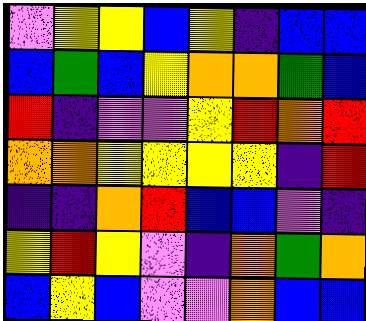[["violet", "yellow", "yellow", "blue", "yellow", "indigo", "blue", "blue"], ["blue", "green", "blue", "yellow", "orange", "orange", "green", "blue"], ["red", "indigo", "violet", "violet", "yellow", "red", "orange", "red"], ["orange", "orange", "yellow", "yellow", "yellow", "yellow", "indigo", "red"], ["indigo", "indigo", "orange", "red", "blue", "blue", "violet", "indigo"], ["yellow", "red", "yellow", "violet", "indigo", "orange", "green", "orange"], ["blue", "yellow", "blue", "violet", "violet", "orange", "blue", "blue"]]